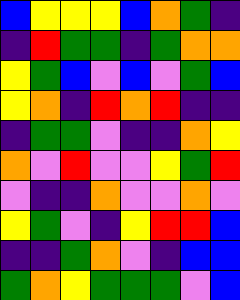[["blue", "yellow", "yellow", "yellow", "blue", "orange", "green", "indigo"], ["indigo", "red", "green", "green", "indigo", "green", "orange", "orange"], ["yellow", "green", "blue", "violet", "blue", "violet", "green", "blue"], ["yellow", "orange", "indigo", "red", "orange", "red", "indigo", "indigo"], ["indigo", "green", "green", "violet", "indigo", "indigo", "orange", "yellow"], ["orange", "violet", "red", "violet", "violet", "yellow", "green", "red"], ["violet", "indigo", "indigo", "orange", "violet", "violet", "orange", "violet"], ["yellow", "green", "violet", "indigo", "yellow", "red", "red", "blue"], ["indigo", "indigo", "green", "orange", "violet", "indigo", "blue", "blue"], ["green", "orange", "yellow", "green", "green", "green", "violet", "blue"]]